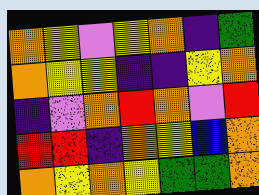[["orange", "yellow", "violet", "yellow", "orange", "indigo", "green"], ["orange", "yellow", "yellow", "indigo", "indigo", "yellow", "orange"], ["indigo", "violet", "orange", "red", "orange", "violet", "red"], ["red", "red", "indigo", "orange", "yellow", "blue", "orange"], ["orange", "yellow", "orange", "yellow", "green", "green", "orange"]]